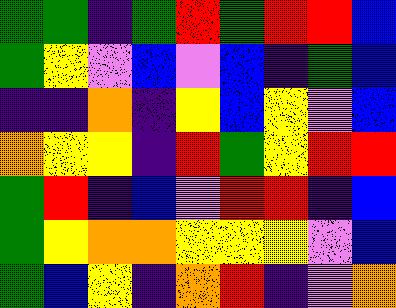[["green", "green", "indigo", "green", "red", "green", "red", "red", "blue"], ["green", "yellow", "violet", "blue", "violet", "blue", "indigo", "green", "blue"], ["indigo", "indigo", "orange", "indigo", "yellow", "blue", "yellow", "violet", "blue"], ["orange", "yellow", "yellow", "indigo", "red", "green", "yellow", "red", "red"], ["green", "red", "indigo", "blue", "violet", "red", "red", "indigo", "blue"], ["green", "yellow", "orange", "orange", "yellow", "yellow", "yellow", "violet", "blue"], ["green", "blue", "yellow", "indigo", "orange", "red", "indigo", "violet", "orange"]]